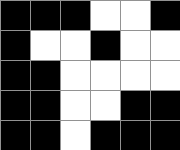[["black", "black", "black", "white", "white", "black"], ["black", "white", "white", "black", "white", "white"], ["black", "black", "white", "white", "white", "white"], ["black", "black", "white", "white", "black", "black"], ["black", "black", "white", "black", "black", "black"]]